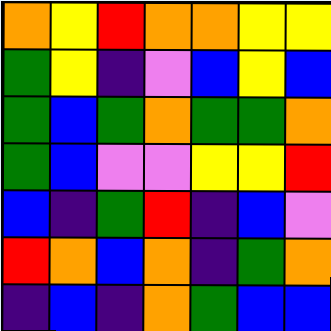[["orange", "yellow", "red", "orange", "orange", "yellow", "yellow"], ["green", "yellow", "indigo", "violet", "blue", "yellow", "blue"], ["green", "blue", "green", "orange", "green", "green", "orange"], ["green", "blue", "violet", "violet", "yellow", "yellow", "red"], ["blue", "indigo", "green", "red", "indigo", "blue", "violet"], ["red", "orange", "blue", "orange", "indigo", "green", "orange"], ["indigo", "blue", "indigo", "orange", "green", "blue", "blue"]]